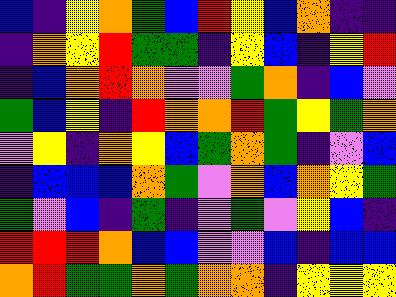[["blue", "indigo", "yellow", "orange", "green", "blue", "red", "yellow", "blue", "orange", "indigo", "indigo"], ["indigo", "orange", "yellow", "red", "green", "green", "indigo", "yellow", "blue", "indigo", "yellow", "red"], ["indigo", "blue", "orange", "red", "orange", "violet", "violet", "green", "orange", "indigo", "blue", "violet"], ["green", "blue", "yellow", "indigo", "red", "orange", "orange", "red", "green", "yellow", "green", "orange"], ["violet", "yellow", "indigo", "orange", "yellow", "blue", "green", "orange", "green", "indigo", "violet", "blue"], ["indigo", "blue", "blue", "blue", "orange", "green", "violet", "orange", "blue", "orange", "yellow", "green"], ["green", "violet", "blue", "indigo", "green", "indigo", "violet", "green", "violet", "yellow", "blue", "indigo"], ["red", "red", "red", "orange", "blue", "blue", "violet", "violet", "blue", "indigo", "blue", "blue"], ["orange", "red", "green", "green", "orange", "green", "orange", "orange", "indigo", "yellow", "yellow", "yellow"]]